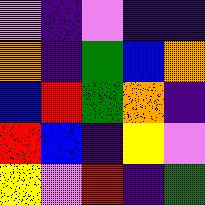[["violet", "indigo", "violet", "indigo", "indigo"], ["orange", "indigo", "green", "blue", "orange"], ["blue", "red", "green", "orange", "indigo"], ["red", "blue", "indigo", "yellow", "violet"], ["yellow", "violet", "red", "indigo", "green"]]